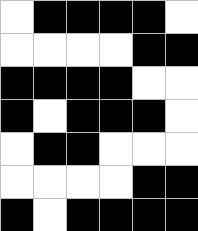[["white", "black", "black", "black", "black", "white"], ["white", "white", "white", "white", "black", "black"], ["black", "black", "black", "black", "white", "white"], ["black", "white", "black", "black", "black", "white"], ["white", "black", "black", "white", "white", "white"], ["white", "white", "white", "white", "black", "black"], ["black", "white", "black", "black", "black", "black"]]